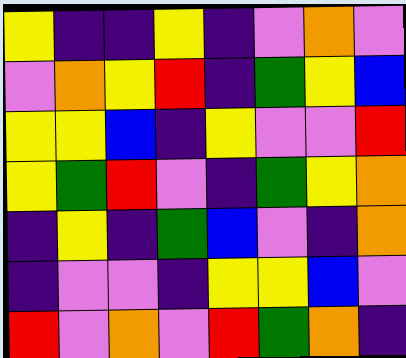[["yellow", "indigo", "indigo", "yellow", "indigo", "violet", "orange", "violet"], ["violet", "orange", "yellow", "red", "indigo", "green", "yellow", "blue"], ["yellow", "yellow", "blue", "indigo", "yellow", "violet", "violet", "red"], ["yellow", "green", "red", "violet", "indigo", "green", "yellow", "orange"], ["indigo", "yellow", "indigo", "green", "blue", "violet", "indigo", "orange"], ["indigo", "violet", "violet", "indigo", "yellow", "yellow", "blue", "violet"], ["red", "violet", "orange", "violet", "red", "green", "orange", "indigo"]]